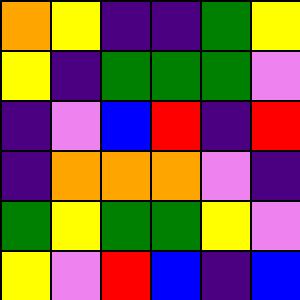[["orange", "yellow", "indigo", "indigo", "green", "yellow"], ["yellow", "indigo", "green", "green", "green", "violet"], ["indigo", "violet", "blue", "red", "indigo", "red"], ["indigo", "orange", "orange", "orange", "violet", "indigo"], ["green", "yellow", "green", "green", "yellow", "violet"], ["yellow", "violet", "red", "blue", "indigo", "blue"]]